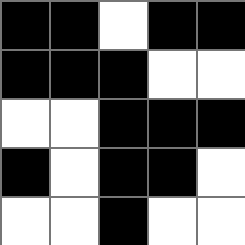[["black", "black", "white", "black", "black"], ["black", "black", "black", "white", "white"], ["white", "white", "black", "black", "black"], ["black", "white", "black", "black", "white"], ["white", "white", "black", "white", "white"]]